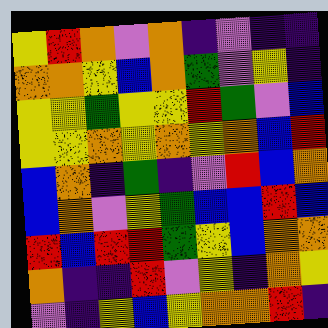[["yellow", "red", "orange", "violet", "orange", "indigo", "violet", "indigo", "indigo"], ["orange", "orange", "yellow", "blue", "orange", "green", "violet", "yellow", "indigo"], ["yellow", "yellow", "green", "yellow", "yellow", "red", "green", "violet", "blue"], ["yellow", "yellow", "orange", "yellow", "orange", "yellow", "orange", "blue", "red"], ["blue", "orange", "indigo", "green", "indigo", "violet", "red", "blue", "orange"], ["blue", "orange", "violet", "yellow", "green", "blue", "blue", "red", "blue"], ["red", "blue", "red", "red", "green", "yellow", "blue", "orange", "orange"], ["orange", "indigo", "indigo", "red", "violet", "yellow", "indigo", "orange", "yellow"], ["violet", "indigo", "yellow", "blue", "yellow", "orange", "orange", "red", "indigo"]]